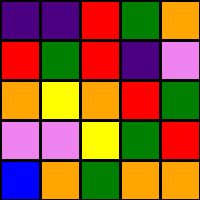[["indigo", "indigo", "red", "green", "orange"], ["red", "green", "red", "indigo", "violet"], ["orange", "yellow", "orange", "red", "green"], ["violet", "violet", "yellow", "green", "red"], ["blue", "orange", "green", "orange", "orange"]]